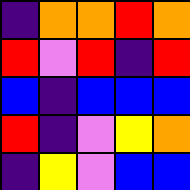[["indigo", "orange", "orange", "red", "orange"], ["red", "violet", "red", "indigo", "red"], ["blue", "indigo", "blue", "blue", "blue"], ["red", "indigo", "violet", "yellow", "orange"], ["indigo", "yellow", "violet", "blue", "blue"]]